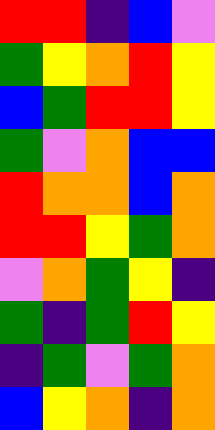[["red", "red", "indigo", "blue", "violet"], ["green", "yellow", "orange", "red", "yellow"], ["blue", "green", "red", "red", "yellow"], ["green", "violet", "orange", "blue", "blue"], ["red", "orange", "orange", "blue", "orange"], ["red", "red", "yellow", "green", "orange"], ["violet", "orange", "green", "yellow", "indigo"], ["green", "indigo", "green", "red", "yellow"], ["indigo", "green", "violet", "green", "orange"], ["blue", "yellow", "orange", "indigo", "orange"]]